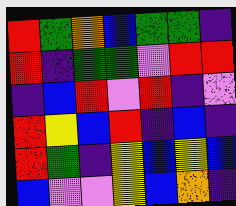[["red", "green", "orange", "blue", "green", "green", "indigo"], ["red", "indigo", "green", "green", "violet", "red", "red"], ["indigo", "blue", "red", "violet", "red", "indigo", "violet"], ["red", "yellow", "blue", "red", "indigo", "blue", "indigo"], ["red", "green", "indigo", "yellow", "blue", "yellow", "blue"], ["blue", "violet", "violet", "yellow", "blue", "orange", "indigo"]]